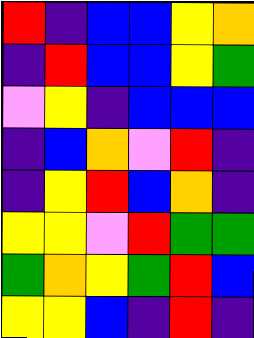[["red", "indigo", "blue", "blue", "yellow", "orange"], ["indigo", "red", "blue", "blue", "yellow", "green"], ["violet", "yellow", "indigo", "blue", "blue", "blue"], ["indigo", "blue", "orange", "violet", "red", "indigo"], ["indigo", "yellow", "red", "blue", "orange", "indigo"], ["yellow", "yellow", "violet", "red", "green", "green"], ["green", "orange", "yellow", "green", "red", "blue"], ["yellow", "yellow", "blue", "indigo", "red", "indigo"]]